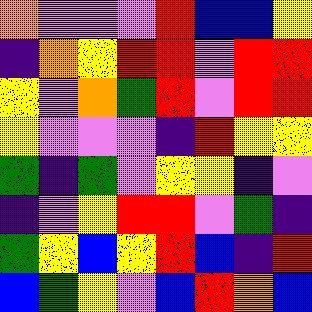[["orange", "violet", "violet", "violet", "red", "blue", "blue", "yellow"], ["indigo", "orange", "yellow", "red", "red", "violet", "red", "red"], ["yellow", "violet", "orange", "green", "red", "violet", "red", "red"], ["yellow", "violet", "violet", "violet", "indigo", "red", "yellow", "yellow"], ["green", "indigo", "green", "violet", "yellow", "yellow", "indigo", "violet"], ["indigo", "violet", "yellow", "red", "red", "violet", "green", "indigo"], ["green", "yellow", "blue", "yellow", "red", "blue", "indigo", "red"], ["blue", "green", "yellow", "violet", "blue", "red", "orange", "blue"]]